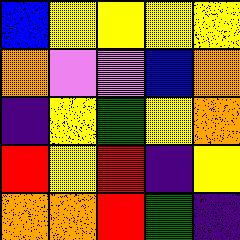[["blue", "yellow", "yellow", "yellow", "yellow"], ["orange", "violet", "violet", "blue", "orange"], ["indigo", "yellow", "green", "yellow", "orange"], ["red", "yellow", "red", "indigo", "yellow"], ["orange", "orange", "red", "green", "indigo"]]